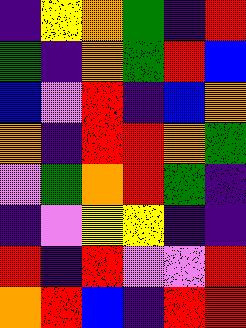[["indigo", "yellow", "orange", "green", "indigo", "red"], ["green", "indigo", "orange", "green", "red", "blue"], ["blue", "violet", "red", "indigo", "blue", "orange"], ["orange", "indigo", "red", "red", "orange", "green"], ["violet", "green", "orange", "red", "green", "indigo"], ["indigo", "violet", "yellow", "yellow", "indigo", "indigo"], ["red", "indigo", "red", "violet", "violet", "red"], ["orange", "red", "blue", "indigo", "red", "red"]]